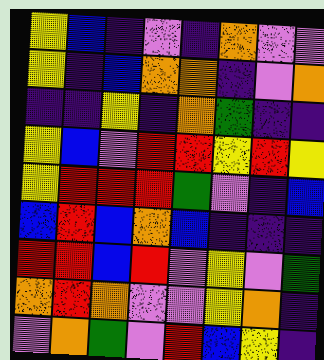[["yellow", "blue", "indigo", "violet", "indigo", "orange", "violet", "violet"], ["yellow", "indigo", "blue", "orange", "orange", "indigo", "violet", "orange"], ["indigo", "indigo", "yellow", "indigo", "orange", "green", "indigo", "indigo"], ["yellow", "blue", "violet", "red", "red", "yellow", "red", "yellow"], ["yellow", "red", "red", "red", "green", "violet", "indigo", "blue"], ["blue", "red", "blue", "orange", "blue", "indigo", "indigo", "indigo"], ["red", "red", "blue", "red", "violet", "yellow", "violet", "green"], ["orange", "red", "orange", "violet", "violet", "yellow", "orange", "indigo"], ["violet", "orange", "green", "violet", "red", "blue", "yellow", "indigo"]]